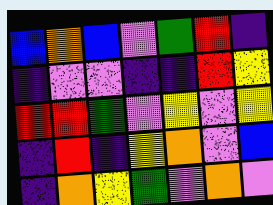[["blue", "orange", "blue", "violet", "green", "red", "indigo"], ["indigo", "violet", "violet", "indigo", "indigo", "red", "yellow"], ["red", "red", "green", "violet", "yellow", "violet", "yellow"], ["indigo", "red", "indigo", "yellow", "orange", "violet", "blue"], ["indigo", "orange", "yellow", "green", "violet", "orange", "violet"]]